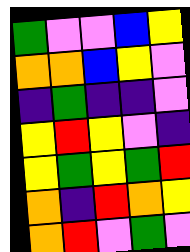[["green", "violet", "violet", "blue", "yellow"], ["orange", "orange", "blue", "yellow", "violet"], ["indigo", "green", "indigo", "indigo", "violet"], ["yellow", "red", "yellow", "violet", "indigo"], ["yellow", "green", "yellow", "green", "red"], ["orange", "indigo", "red", "orange", "yellow"], ["orange", "red", "violet", "green", "violet"]]